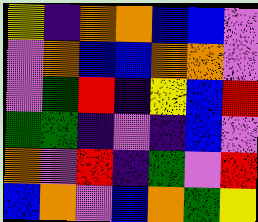[["yellow", "indigo", "orange", "orange", "blue", "blue", "violet"], ["violet", "orange", "blue", "blue", "orange", "orange", "violet"], ["violet", "green", "red", "indigo", "yellow", "blue", "red"], ["green", "green", "indigo", "violet", "indigo", "blue", "violet"], ["orange", "violet", "red", "indigo", "green", "violet", "red"], ["blue", "orange", "violet", "blue", "orange", "green", "yellow"]]